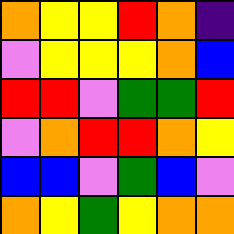[["orange", "yellow", "yellow", "red", "orange", "indigo"], ["violet", "yellow", "yellow", "yellow", "orange", "blue"], ["red", "red", "violet", "green", "green", "red"], ["violet", "orange", "red", "red", "orange", "yellow"], ["blue", "blue", "violet", "green", "blue", "violet"], ["orange", "yellow", "green", "yellow", "orange", "orange"]]